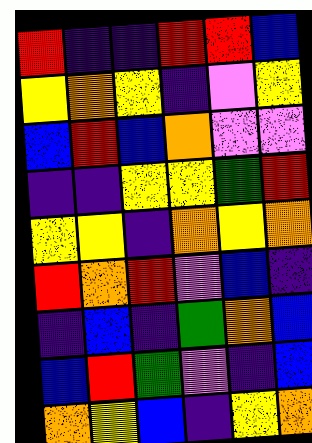[["red", "indigo", "indigo", "red", "red", "blue"], ["yellow", "orange", "yellow", "indigo", "violet", "yellow"], ["blue", "red", "blue", "orange", "violet", "violet"], ["indigo", "indigo", "yellow", "yellow", "green", "red"], ["yellow", "yellow", "indigo", "orange", "yellow", "orange"], ["red", "orange", "red", "violet", "blue", "indigo"], ["indigo", "blue", "indigo", "green", "orange", "blue"], ["blue", "red", "green", "violet", "indigo", "blue"], ["orange", "yellow", "blue", "indigo", "yellow", "orange"]]